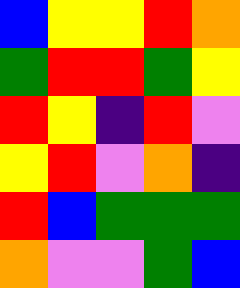[["blue", "yellow", "yellow", "red", "orange"], ["green", "red", "red", "green", "yellow"], ["red", "yellow", "indigo", "red", "violet"], ["yellow", "red", "violet", "orange", "indigo"], ["red", "blue", "green", "green", "green"], ["orange", "violet", "violet", "green", "blue"]]